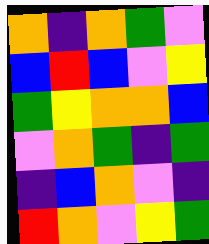[["orange", "indigo", "orange", "green", "violet"], ["blue", "red", "blue", "violet", "yellow"], ["green", "yellow", "orange", "orange", "blue"], ["violet", "orange", "green", "indigo", "green"], ["indigo", "blue", "orange", "violet", "indigo"], ["red", "orange", "violet", "yellow", "green"]]